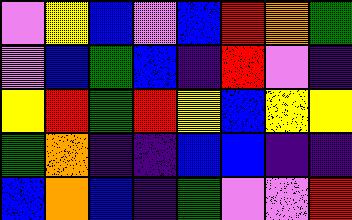[["violet", "yellow", "blue", "violet", "blue", "red", "orange", "green"], ["violet", "blue", "green", "blue", "indigo", "red", "violet", "indigo"], ["yellow", "red", "green", "red", "yellow", "blue", "yellow", "yellow"], ["green", "orange", "indigo", "indigo", "blue", "blue", "indigo", "indigo"], ["blue", "orange", "blue", "indigo", "green", "violet", "violet", "red"]]